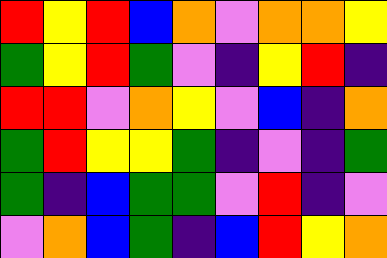[["red", "yellow", "red", "blue", "orange", "violet", "orange", "orange", "yellow"], ["green", "yellow", "red", "green", "violet", "indigo", "yellow", "red", "indigo"], ["red", "red", "violet", "orange", "yellow", "violet", "blue", "indigo", "orange"], ["green", "red", "yellow", "yellow", "green", "indigo", "violet", "indigo", "green"], ["green", "indigo", "blue", "green", "green", "violet", "red", "indigo", "violet"], ["violet", "orange", "blue", "green", "indigo", "blue", "red", "yellow", "orange"]]